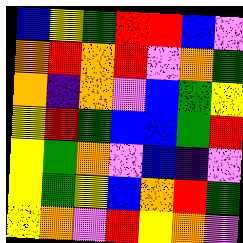[["blue", "yellow", "green", "red", "red", "blue", "violet"], ["orange", "red", "orange", "red", "violet", "orange", "green"], ["orange", "indigo", "orange", "violet", "blue", "green", "yellow"], ["yellow", "red", "green", "blue", "blue", "green", "red"], ["yellow", "green", "orange", "violet", "blue", "indigo", "violet"], ["yellow", "green", "yellow", "blue", "orange", "red", "green"], ["yellow", "orange", "violet", "red", "yellow", "orange", "violet"]]